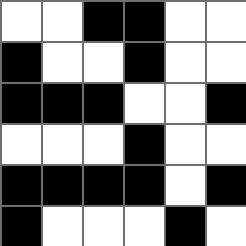[["white", "white", "black", "black", "white", "white"], ["black", "white", "white", "black", "white", "white"], ["black", "black", "black", "white", "white", "black"], ["white", "white", "white", "black", "white", "white"], ["black", "black", "black", "black", "white", "black"], ["black", "white", "white", "white", "black", "white"]]